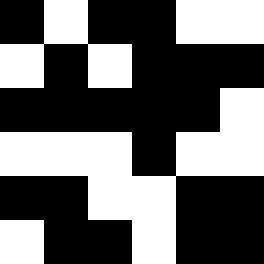[["black", "white", "black", "black", "white", "white"], ["white", "black", "white", "black", "black", "black"], ["black", "black", "black", "black", "black", "white"], ["white", "white", "white", "black", "white", "white"], ["black", "black", "white", "white", "black", "black"], ["white", "black", "black", "white", "black", "black"]]